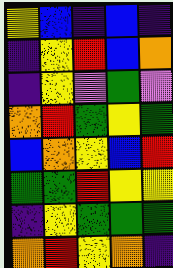[["yellow", "blue", "indigo", "blue", "indigo"], ["indigo", "yellow", "red", "blue", "orange"], ["indigo", "yellow", "violet", "green", "violet"], ["orange", "red", "green", "yellow", "green"], ["blue", "orange", "yellow", "blue", "red"], ["green", "green", "red", "yellow", "yellow"], ["indigo", "yellow", "green", "green", "green"], ["orange", "red", "yellow", "orange", "indigo"]]